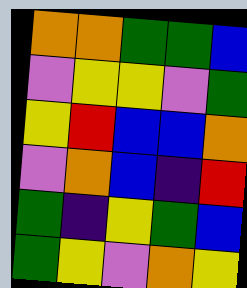[["orange", "orange", "green", "green", "blue"], ["violet", "yellow", "yellow", "violet", "green"], ["yellow", "red", "blue", "blue", "orange"], ["violet", "orange", "blue", "indigo", "red"], ["green", "indigo", "yellow", "green", "blue"], ["green", "yellow", "violet", "orange", "yellow"]]